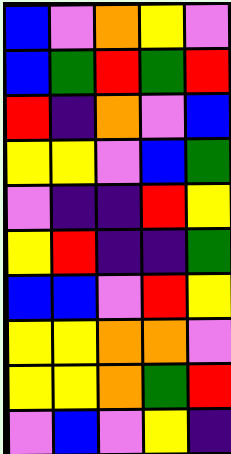[["blue", "violet", "orange", "yellow", "violet"], ["blue", "green", "red", "green", "red"], ["red", "indigo", "orange", "violet", "blue"], ["yellow", "yellow", "violet", "blue", "green"], ["violet", "indigo", "indigo", "red", "yellow"], ["yellow", "red", "indigo", "indigo", "green"], ["blue", "blue", "violet", "red", "yellow"], ["yellow", "yellow", "orange", "orange", "violet"], ["yellow", "yellow", "orange", "green", "red"], ["violet", "blue", "violet", "yellow", "indigo"]]